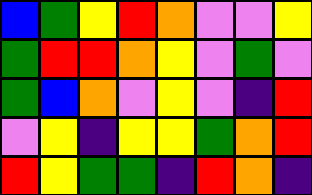[["blue", "green", "yellow", "red", "orange", "violet", "violet", "yellow"], ["green", "red", "red", "orange", "yellow", "violet", "green", "violet"], ["green", "blue", "orange", "violet", "yellow", "violet", "indigo", "red"], ["violet", "yellow", "indigo", "yellow", "yellow", "green", "orange", "red"], ["red", "yellow", "green", "green", "indigo", "red", "orange", "indigo"]]